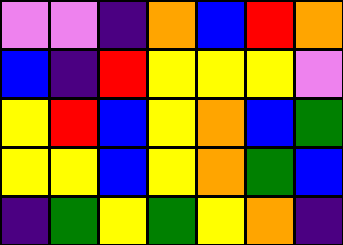[["violet", "violet", "indigo", "orange", "blue", "red", "orange"], ["blue", "indigo", "red", "yellow", "yellow", "yellow", "violet"], ["yellow", "red", "blue", "yellow", "orange", "blue", "green"], ["yellow", "yellow", "blue", "yellow", "orange", "green", "blue"], ["indigo", "green", "yellow", "green", "yellow", "orange", "indigo"]]